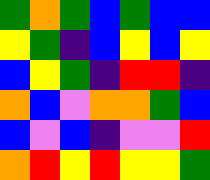[["green", "orange", "green", "blue", "green", "blue", "blue"], ["yellow", "green", "indigo", "blue", "yellow", "blue", "yellow"], ["blue", "yellow", "green", "indigo", "red", "red", "indigo"], ["orange", "blue", "violet", "orange", "orange", "green", "blue"], ["blue", "violet", "blue", "indigo", "violet", "violet", "red"], ["orange", "red", "yellow", "red", "yellow", "yellow", "green"]]